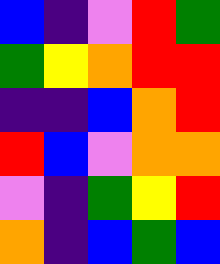[["blue", "indigo", "violet", "red", "green"], ["green", "yellow", "orange", "red", "red"], ["indigo", "indigo", "blue", "orange", "red"], ["red", "blue", "violet", "orange", "orange"], ["violet", "indigo", "green", "yellow", "red"], ["orange", "indigo", "blue", "green", "blue"]]